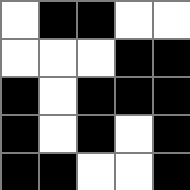[["white", "black", "black", "white", "white"], ["white", "white", "white", "black", "black"], ["black", "white", "black", "black", "black"], ["black", "white", "black", "white", "black"], ["black", "black", "white", "white", "black"]]